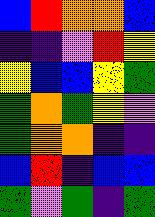[["blue", "red", "orange", "orange", "blue"], ["indigo", "indigo", "violet", "red", "yellow"], ["yellow", "blue", "blue", "yellow", "green"], ["green", "orange", "green", "yellow", "violet"], ["green", "orange", "orange", "indigo", "indigo"], ["blue", "red", "indigo", "blue", "blue"], ["green", "violet", "green", "indigo", "green"]]